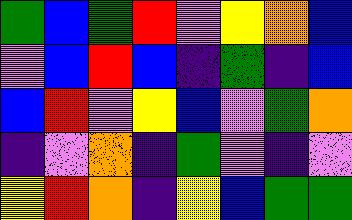[["green", "blue", "green", "red", "violet", "yellow", "orange", "blue"], ["violet", "blue", "red", "blue", "indigo", "green", "indigo", "blue"], ["blue", "red", "violet", "yellow", "blue", "violet", "green", "orange"], ["indigo", "violet", "orange", "indigo", "green", "violet", "indigo", "violet"], ["yellow", "red", "orange", "indigo", "yellow", "blue", "green", "green"]]